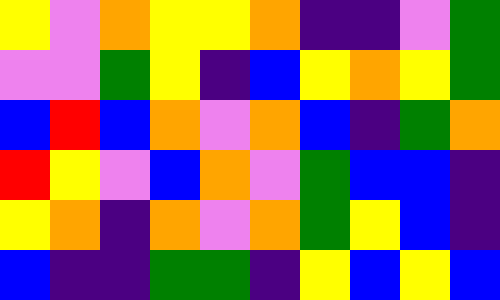[["yellow", "violet", "orange", "yellow", "yellow", "orange", "indigo", "indigo", "violet", "green"], ["violet", "violet", "green", "yellow", "indigo", "blue", "yellow", "orange", "yellow", "green"], ["blue", "red", "blue", "orange", "violet", "orange", "blue", "indigo", "green", "orange"], ["red", "yellow", "violet", "blue", "orange", "violet", "green", "blue", "blue", "indigo"], ["yellow", "orange", "indigo", "orange", "violet", "orange", "green", "yellow", "blue", "indigo"], ["blue", "indigo", "indigo", "green", "green", "indigo", "yellow", "blue", "yellow", "blue"]]